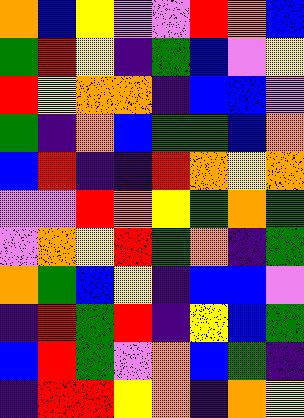[["orange", "blue", "yellow", "violet", "violet", "red", "orange", "blue"], ["green", "red", "yellow", "indigo", "green", "blue", "violet", "yellow"], ["red", "yellow", "orange", "orange", "indigo", "blue", "blue", "violet"], ["green", "indigo", "orange", "blue", "green", "green", "blue", "orange"], ["blue", "red", "indigo", "indigo", "red", "orange", "yellow", "orange"], ["violet", "violet", "red", "orange", "yellow", "green", "orange", "green"], ["violet", "orange", "yellow", "red", "green", "orange", "indigo", "green"], ["orange", "green", "blue", "yellow", "indigo", "blue", "blue", "violet"], ["indigo", "red", "green", "red", "indigo", "yellow", "blue", "green"], ["blue", "red", "green", "violet", "orange", "blue", "green", "indigo"], ["indigo", "red", "red", "yellow", "orange", "indigo", "orange", "yellow"]]